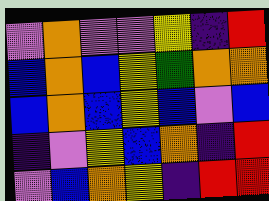[["violet", "orange", "violet", "violet", "yellow", "indigo", "red"], ["blue", "orange", "blue", "yellow", "green", "orange", "orange"], ["blue", "orange", "blue", "yellow", "blue", "violet", "blue"], ["indigo", "violet", "yellow", "blue", "orange", "indigo", "red"], ["violet", "blue", "orange", "yellow", "indigo", "red", "red"]]